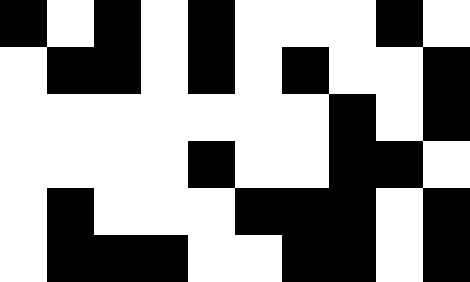[["black", "white", "black", "white", "black", "white", "white", "white", "black", "white"], ["white", "black", "black", "white", "black", "white", "black", "white", "white", "black"], ["white", "white", "white", "white", "white", "white", "white", "black", "white", "black"], ["white", "white", "white", "white", "black", "white", "white", "black", "black", "white"], ["white", "black", "white", "white", "white", "black", "black", "black", "white", "black"], ["white", "black", "black", "black", "white", "white", "black", "black", "white", "black"]]